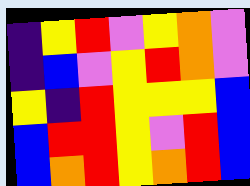[["indigo", "yellow", "red", "violet", "yellow", "orange", "violet"], ["indigo", "blue", "violet", "yellow", "red", "orange", "violet"], ["yellow", "indigo", "red", "yellow", "yellow", "yellow", "blue"], ["blue", "red", "red", "yellow", "violet", "red", "blue"], ["blue", "orange", "red", "yellow", "orange", "red", "blue"]]